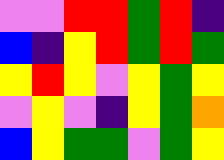[["violet", "violet", "red", "red", "green", "red", "indigo"], ["blue", "indigo", "yellow", "red", "green", "red", "green"], ["yellow", "red", "yellow", "violet", "yellow", "green", "yellow"], ["violet", "yellow", "violet", "indigo", "yellow", "green", "orange"], ["blue", "yellow", "green", "green", "violet", "green", "yellow"]]